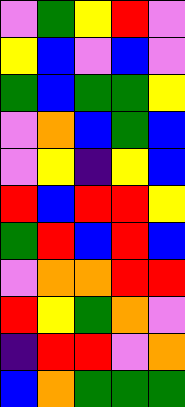[["violet", "green", "yellow", "red", "violet"], ["yellow", "blue", "violet", "blue", "violet"], ["green", "blue", "green", "green", "yellow"], ["violet", "orange", "blue", "green", "blue"], ["violet", "yellow", "indigo", "yellow", "blue"], ["red", "blue", "red", "red", "yellow"], ["green", "red", "blue", "red", "blue"], ["violet", "orange", "orange", "red", "red"], ["red", "yellow", "green", "orange", "violet"], ["indigo", "red", "red", "violet", "orange"], ["blue", "orange", "green", "green", "green"]]